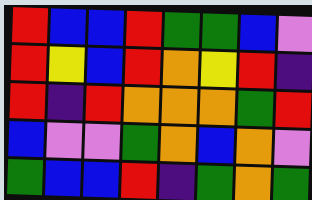[["red", "blue", "blue", "red", "green", "green", "blue", "violet"], ["red", "yellow", "blue", "red", "orange", "yellow", "red", "indigo"], ["red", "indigo", "red", "orange", "orange", "orange", "green", "red"], ["blue", "violet", "violet", "green", "orange", "blue", "orange", "violet"], ["green", "blue", "blue", "red", "indigo", "green", "orange", "green"]]